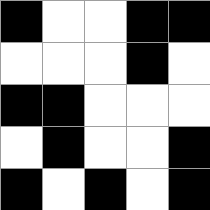[["black", "white", "white", "black", "black"], ["white", "white", "white", "black", "white"], ["black", "black", "white", "white", "white"], ["white", "black", "white", "white", "black"], ["black", "white", "black", "white", "black"]]